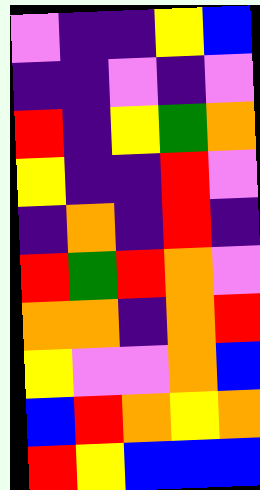[["violet", "indigo", "indigo", "yellow", "blue"], ["indigo", "indigo", "violet", "indigo", "violet"], ["red", "indigo", "yellow", "green", "orange"], ["yellow", "indigo", "indigo", "red", "violet"], ["indigo", "orange", "indigo", "red", "indigo"], ["red", "green", "red", "orange", "violet"], ["orange", "orange", "indigo", "orange", "red"], ["yellow", "violet", "violet", "orange", "blue"], ["blue", "red", "orange", "yellow", "orange"], ["red", "yellow", "blue", "blue", "blue"]]